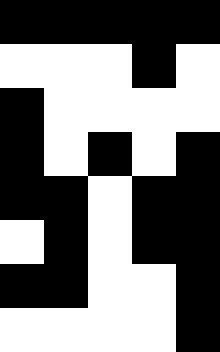[["black", "black", "black", "black", "black"], ["white", "white", "white", "black", "white"], ["black", "white", "white", "white", "white"], ["black", "white", "black", "white", "black"], ["black", "black", "white", "black", "black"], ["white", "black", "white", "black", "black"], ["black", "black", "white", "white", "black"], ["white", "white", "white", "white", "black"]]